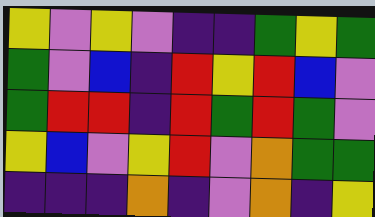[["yellow", "violet", "yellow", "violet", "indigo", "indigo", "green", "yellow", "green"], ["green", "violet", "blue", "indigo", "red", "yellow", "red", "blue", "violet"], ["green", "red", "red", "indigo", "red", "green", "red", "green", "violet"], ["yellow", "blue", "violet", "yellow", "red", "violet", "orange", "green", "green"], ["indigo", "indigo", "indigo", "orange", "indigo", "violet", "orange", "indigo", "yellow"]]